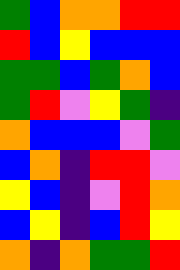[["green", "blue", "orange", "orange", "red", "red"], ["red", "blue", "yellow", "blue", "blue", "blue"], ["green", "green", "blue", "green", "orange", "blue"], ["green", "red", "violet", "yellow", "green", "indigo"], ["orange", "blue", "blue", "blue", "violet", "green"], ["blue", "orange", "indigo", "red", "red", "violet"], ["yellow", "blue", "indigo", "violet", "red", "orange"], ["blue", "yellow", "indigo", "blue", "red", "yellow"], ["orange", "indigo", "orange", "green", "green", "red"]]